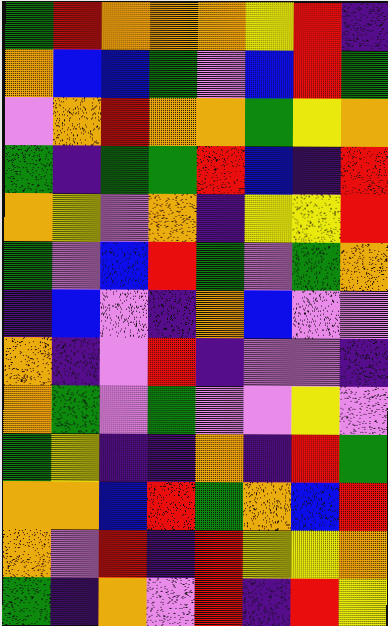[["green", "red", "orange", "orange", "orange", "yellow", "red", "indigo"], ["orange", "blue", "blue", "green", "violet", "blue", "red", "green"], ["violet", "orange", "red", "orange", "orange", "green", "yellow", "orange"], ["green", "indigo", "green", "green", "red", "blue", "indigo", "red"], ["orange", "yellow", "violet", "orange", "indigo", "yellow", "yellow", "red"], ["green", "violet", "blue", "red", "green", "violet", "green", "orange"], ["indigo", "blue", "violet", "indigo", "orange", "blue", "violet", "violet"], ["orange", "indigo", "violet", "red", "indigo", "violet", "violet", "indigo"], ["orange", "green", "violet", "green", "violet", "violet", "yellow", "violet"], ["green", "yellow", "indigo", "indigo", "orange", "indigo", "red", "green"], ["orange", "orange", "blue", "red", "green", "orange", "blue", "red"], ["orange", "violet", "red", "indigo", "red", "yellow", "yellow", "orange"], ["green", "indigo", "orange", "violet", "red", "indigo", "red", "yellow"]]